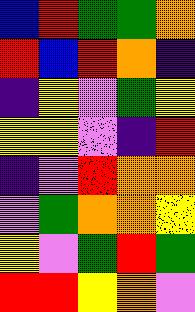[["blue", "red", "green", "green", "orange"], ["red", "blue", "red", "orange", "indigo"], ["indigo", "yellow", "violet", "green", "yellow"], ["yellow", "yellow", "violet", "indigo", "red"], ["indigo", "violet", "red", "orange", "orange"], ["violet", "green", "orange", "orange", "yellow"], ["yellow", "violet", "green", "red", "green"], ["red", "red", "yellow", "orange", "violet"]]